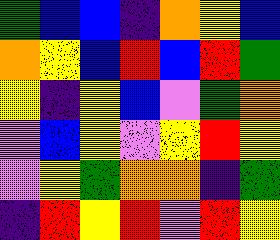[["green", "blue", "blue", "indigo", "orange", "yellow", "blue"], ["orange", "yellow", "blue", "red", "blue", "red", "green"], ["yellow", "indigo", "yellow", "blue", "violet", "green", "orange"], ["violet", "blue", "yellow", "violet", "yellow", "red", "yellow"], ["violet", "yellow", "green", "orange", "orange", "indigo", "green"], ["indigo", "red", "yellow", "red", "violet", "red", "yellow"]]